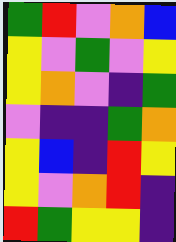[["green", "red", "violet", "orange", "blue"], ["yellow", "violet", "green", "violet", "yellow"], ["yellow", "orange", "violet", "indigo", "green"], ["violet", "indigo", "indigo", "green", "orange"], ["yellow", "blue", "indigo", "red", "yellow"], ["yellow", "violet", "orange", "red", "indigo"], ["red", "green", "yellow", "yellow", "indigo"]]